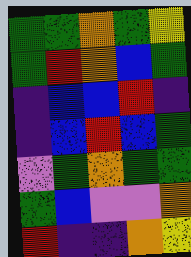[["green", "green", "orange", "green", "yellow"], ["green", "red", "orange", "blue", "green"], ["indigo", "blue", "blue", "red", "indigo"], ["indigo", "blue", "red", "blue", "green"], ["violet", "green", "orange", "green", "green"], ["green", "blue", "violet", "violet", "orange"], ["red", "indigo", "indigo", "orange", "yellow"]]